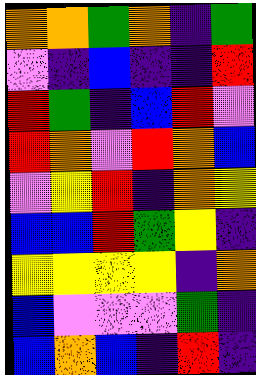[["orange", "orange", "green", "orange", "indigo", "green"], ["violet", "indigo", "blue", "indigo", "indigo", "red"], ["red", "green", "indigo", "blue", "red", "violet"], ["red", "orange", "violet", "red", "orange", "blue"], ["violet", "yellow", "red", "indigo", "orange", "yellow"], ["blue", "blue", "red", "green", "yellow", "indigo"], ["yellow", "yellow", "yellow", "yellow", "indigo", "orange"], ["blue", "violet", "violet", "violet", "green", "indigo"], ["blue", "orange", "blue", "indigo", "red", "indigo"]]